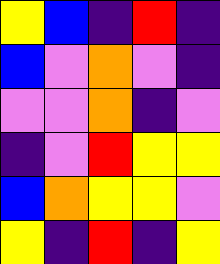[["yellow", "blue", "indigo", "red", "indigo"], ["blue", "violet", "orange", "violet", "indigo"], ["violet", "violet", "orange", "indigo", "violet"], ["indigo", "violet", "red", "yellow", "yellow"], ["blue", "orange", "yellow", "yellow", "violet"], ["yellow", "indigo", "red", "indigo", "yellow"]]